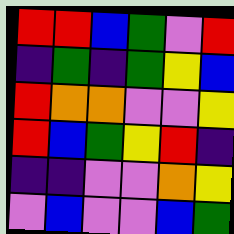[["red", "red", "blue", "green", "violet", "red"], ["indigo", "green", "indigo", "green", "yellow", "blue"], ["red", "orange", "orange", "violet", "violet", "yellow"], ["red", "blue", "green", "yellow", "red", "indigo"], ["indigo", "indigo", "violet", "violet", "orange", "yellow"], ["violet", "blue", "violet", "violet", "blue", "green"]]